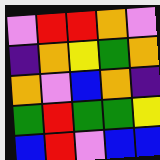[["violet", "red", "red", "orange", "violet"], ["indigo", "orange", "yellow", "green", "orange"], ["orange", "violet", "blue", "orange", "indigo"], ["green", "red", "green", "green", "yellow"], ["blue", "red", "violet", "blue", "blue"]]